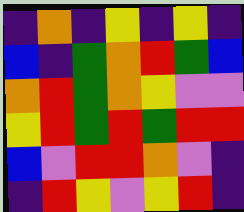[["indigo", "orange", "indigo", "yellow", "indigo", "yellow", "indigo"], ["blue", "indigo", "green", "orange", "red", "green", "blue"], ["orange", "red", "green", "orange", "yellow", "violet", "violet"], ["yellow", "red", "green", "red", "green", "red", "red"], ["blue", "violet", "red", "red", "orange", "violet", "indigo"], ["indigo", "red", "yellow", "violet", "yellow", "red", "indigo"]]